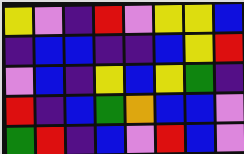[["yellow", "violet", "indigo", "red", "violet", "yellow", "yellow", "blue"], ["indigo", "blue", "blue", "indigo", "indigo", "blue", "yellow", "red"], ["violet", "blue", "indigo", "yellow", "blue", "yellow", "green", "indigo"], ["red", "indigo", "blue", "green", "orange", "blue", "blue", "violet"], ["green", "red", "indigo", "blue", "violet", "red", "blue", "violet"]]